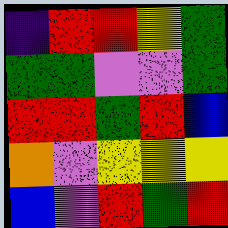[["indigo", "red", "red", "yellow", "green"], ["green", "green", "violet", "violet", "green"], ["red", "red", "green", "red", "blue"], ["orange", "violet", "yellow", "yellow", "yellow"], ["blue", "violet", "red", "green", "red"]]